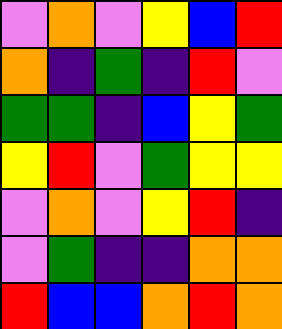[["violet", "orange", "violet", "yellow", "blue", "red"], ["orange", "indigo", "green", "indigo", "red", "violet"], ["green", "green", "indigo", "blue", "yellow", "green"], ["yellow", "red", "violet", "green", "yellow", "yellow"], ["violet", "orange", "violet", "yellow", "red", "indigo"], ["violet", "green", "indigo", "indigo", "orange", "orange"], ["red", "blue", "blue", "orange", "red", "orange"]]